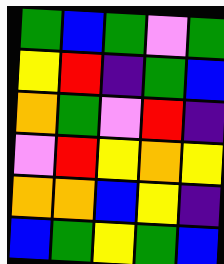[["green", "blue", "green", "violet", "green"], ["yellow", "red", "indigo", "green", "blue"], ["orange", "green", "violet", "red", "indigo"], ["violet", "red", "yellow", "orange", "yellow"], ["orange", "orange", "blue", "yellow", "indigo"], ["blue", "green", "yellow", "green", "blue"]]